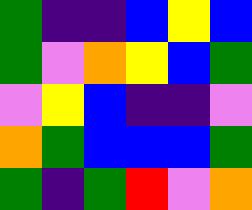[["green", "indigo", "indigo", "blue", "yellow", "blue"], ["green", "violet", "orange", "yellow", "blue", "green"], ["violet", "yellow", "blue", "indigo", "indigo", "violet"], ["orange", "green", "blue", "blue", "blue", "green"], ["green", "indigo", "green", "red", "violet", "orange"]]